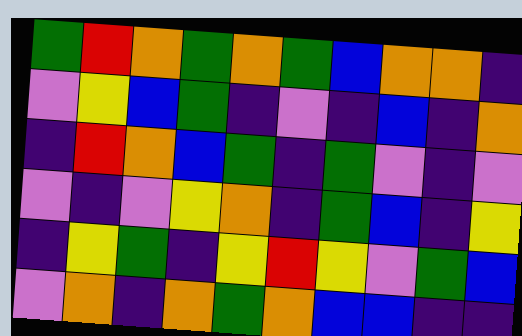[["green", "red", "orange", "green", "orange", "green", "blue", "orange", "orange", "indigo"], ["violet", "yellow", "blue", "green", "indigo", "violet", "indigo", "blue", "indigo", "orange"], ["indigo", "red", "orange", "blue", "green", "indigo", "green", "violet", "indigo", "violet"], ["violet", "indigo", "violet", "yellow", "orange", "indigo", "green", "blue", "indigo", "yellow"], ["indigo", "yellow", "green", "indigo", "yellow", "red", "yellow", "violet", "green", "blue"], ["violet", "orange", "indigo", "orange", "green", "orange", "blue", "blue", "indigo", "indigo"]]